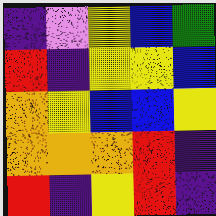[["indigo", "violet", "yellow", "blue", "green"], ["red", "indigo", "yellow", "yellow", "blue"], ["orange", "yellow", "blue", "blue", "yellow"], ["orange", "orange", "orange", "red", "indigo"], ["red", "indigo", "yellow", "red", "indigo"]]